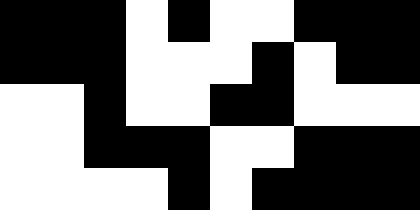[["black", "black", "black", "white", "black", "white", "white", "black", "black", "black"], ["black", "black", "black", "white", "white", "white", "black", "white", "black", "black"], ["white", "white", "black", "white", "white", "black", "black", "white", "white", "white"], ["white", "white", "black", "black", "black", "white", "white", "black", "black", "black"], ["white", "white", "white", "white", "black", "white", "black", "black", "black", "black"]]